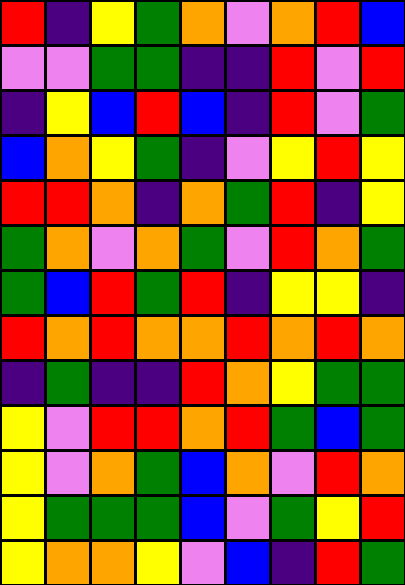[["red", "indigo", "yellow", "green", "orange", "violet", "orange", "red", "blue"], ["violet", "violet", "green", "green", "indigo", "indigo", "red", "violet", "red"], ["indigo", "yellow", "blue", "red", "blue", "indigo", "red", "violet", "green"], ["blue", "orange", "yellow", "green", "indigo", "violet", "yellow", "red", "yellow"], ["red", "red", "orange", "indigo", "orange", "green", "red", "indigo", "yellow"], ["green", "orange", "violet", "orange", "green", "violet", "red", "orange", "green"], ["green", "blue", "red", "green", "red", "indigo", "yellow", "yellow", "indigo"], ["red", "orange", "red", "orange", "orange", "red", "orange", "red", "orange"], ["indigo", "green", "indigo", "indigo", "red", "orange", "yellow", "green", "green"], ["yellow", "violet", "red", "red", "orange", "red", "green", "blue", "green"], ["yellow", "violet", "orange", "green", "blue", "orange", "violet", "red", "orange"], ["yellow", "green", "green", "green", "blue", "violet", "green", "yellow", "red"], ["yellow", "orange", "orange", "yellow", "violet", "blue", "indigo", "red", "green"]]